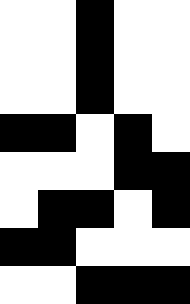[["white", "white", "black", "white", "white"], ["white", "white", "black", "white", "white"], ["white", "white", "black", "white", "white"], ["black", "black", "white", "black", "white"], ["white", "white", "white", "black", "black"], ["white", "black", "black", "white", "black"], ["black", "black", "white", "white", "white"], ["white", "white", "black", "black", "black"]]